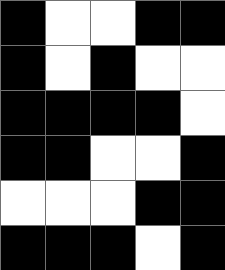[["black", "white", "white", "black", "black"], ["black", "white", "black", "white", "white"], ["black", "black", "black", "black", "white"], ["black", "black", "white", "white", "black"], ["white", "white", "white", "black", "black"], ["black", "black", "black", "white", "black"]]